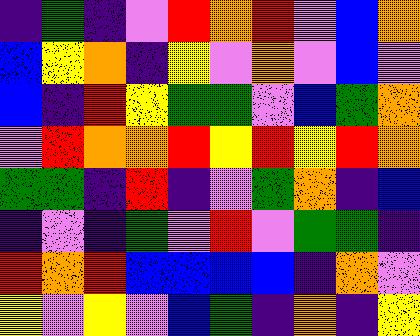[["indigo", "green", "indigo", "violet", "red", "orange", "red", "violet", "blue", "orange"], ["blue", "yellow", "orange", "indigo", "yellow", "violet", "orange", "violet", "blue", "violet"], ["blue", "indigo", "red", "yellow", "green", "green", "violet", "blue", "green", "orange"], ["violet", "red", "orange", "orange", "red", "yellow", "red", "yellow", "red", "orange"], ["green", "green", "indigo", "red", "indigo", "violet", "green", "orange", "indigo", "blue"], ["indigo", "violet", "indigo", "green", "violet", "red", "violet", "green", "green", "indigo"], ["red", "orange", "red", "blue", "blue", "blue", "blue", "indigo", "orange", "violet"], ["yellow", "violet", "yellow", "violet", "blue", "green", "indigo", "orange", "indigo", "yellow"]]